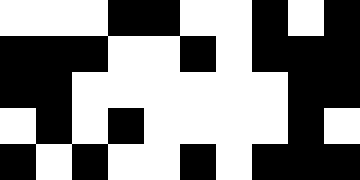[["white", "white", "white", "black", "black", "white", "white", "black", "white", "black"], ["black", "black", "black", "white", "white", "black", "white", "black", "black", "black"], ["black", "black", "white", "white", "white", "white", "white", "white", "black", "black"], ["white", "black", "white", "black", "white", "white", "white", "white", "black", "white"], ["black", "white", "black", "white", "white", "black", "white", "black", "black", "black"]]